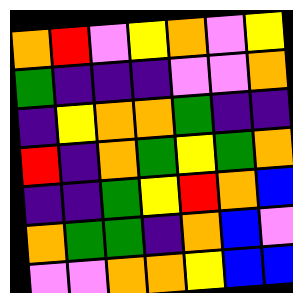[["orange", "red", "violet", "yellow", "orange", "violet", "yellow"], ["green", "indigo", "indigo", "indigo", "violet", "violet", "orange"], ["indigo", "yellow", "orange", "orange", "green", "indigo", "indigo"], ["red", "indigo", "orange", "green", "yellow", "green", "orange"], ["indigo", "indigo", "green", "yellow", "red", "orange", "blue"], ["orange", "green", "green", "indigo", "orange", "blue", "violet"], ["violet", "violet", "orange", "orange", "yellow", "blue", "blue"]]